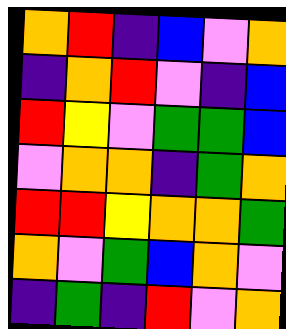[["orange", "red", "indigo", "blue", "violet", "orange"], ["indigo", "orange", "red", "violet", "indigo", "blue"], ["red", "yellow", "violet", "green", "green", "blue"], ["violet", "orange", "orange", "indigo", "green", "orange"], ["red", "red", "yellow", "orange", "orange", "green"], ["orange", "violet", "green", "blue", "orange", "violet"], ["indigo", "green", "indigo", "red", "violet", "orange"]]